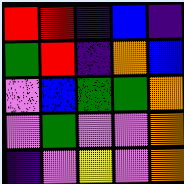[["red", "red", "indigo", "blue", "indigo"], ["green", "red", "indigo", "orange", "blue"], ["violet", "blue", "green", "green", "orange"], ["violet", "green", "violet", "violet", "orange"], ["indigo", "violet", "yellow", "violet", "orange"]]